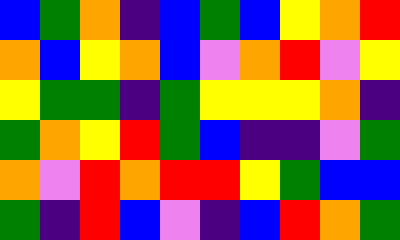[["blue", "green", "orange", "indigo", "blue", "green", "blue", "yellow", "orange", "red"], ["orange", "blue", "yellow", "orange", "blue", "violet", "orange", "red", "violet", "yellow"], ["yellow", "green", "green", "indigo", "green", "yellow", "yellow", "yellow", "orange", "indigo"], ["green", "orange", "yellow", "red", "green", "blue", "indigo", "indigo", "violet", "green"], ["orange", "violet", "red", "orange", "red", "red", "yellow", "green", "blue", "blue"], ["green", "indigo", "red", "blue", "violet", "indigo", "blue", "red", "orange", "green"]]